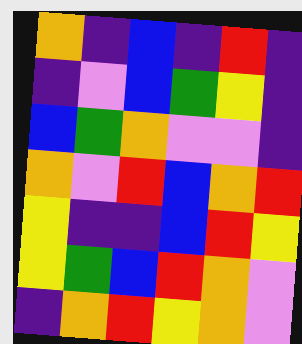[["orange", "indigo", "blue", "indigo", "red", "indigo"], ["indigo", "violet", "blue", "green", "yellow", "indigo"], ["blue", "green", "orange", "violet", "violet", "indigo"], ["orange", "violet", "red", "blue", "orange", "red"], ["yellow", "indigo", "indigo", "blue", "red", "yellow"], ["yellow", "green", "blue", "red", "orange", "violet"], ["indigo", "orange", "red", "yellow", "orange", "violet"]]